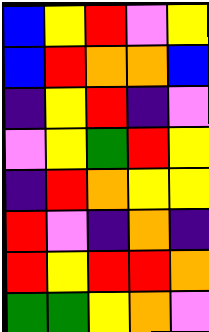[["blue", "yellow", "red", "violet", "yellow"], ["blue", "red", "orange", "orange", "blue"], ["indigo", "yellow", "red", "indigo", "violet"], ["violet", "yellow", "green", "red", "yellow"], ["indigo", "red", "orange", "yellow", "yellow"], ["red", "violet", "indigo", "orange", "indigo"], ["red", "yellow", "red", "red", "orange"], ["green", "green", "yellow", "orange", "violet"]]